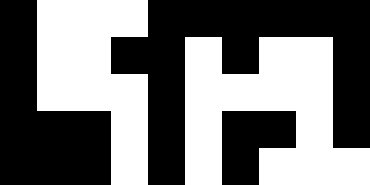[["black", "white", "white", "white", "black", "black", "black", "black", "black", "black"], ["black", "white", "white", "black", "black", "white", "black", "white", "white", "black"], ["black", "white", "white", "white", "black", "white", "white", "white", "white", "black"], ["black", "black", "black", "white", "black", "white", "black", "black", "white", "black"], ["black", "black", "black", "white", "black", "white", "black", "white", "white", "white"]]